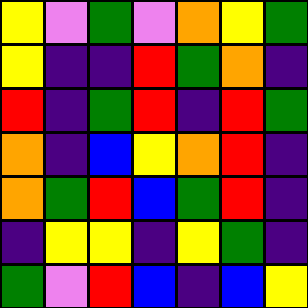[["yellow", "violet", "green", "violet", "orange", "yellow", "green"], ["yellow", "indigo", "indigo", "red", "green", "orange", "indigo"], ["red", "indigo", "green", "red", "indigo", "red", "green"], ["orange", "indigo", "blue", "yellow", "orange", "red", "indigo"], ["orange", "green", "red", "blue", "green", "red", "indigo"], ["indigo", "yellow", "yellow", "indigo", "yellow", "green", "indigo"], ["green", "violet", "red", "blue", "indigo", "blue", "yellow"]]